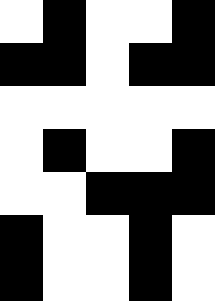[["white", "black", "white", "white", "black"], ["black", "black", "white", "black", "black"], ["white", "white", "white", "white", "white"], ["white", "black", "white", "white", "black"], ["white", "white", "black", "black", "black"], ["black", "white", "white", "black", "white"], ["black", "white", "white", "black", "white"]]